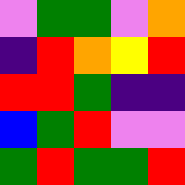[["violet", "green", "green", "violet", "orange"], ["indigo", "red", "orange", "yellow", "red"], ["red", "red", "green", "indigo", "indigo"], ["blue", "green", "red", "violet", "violet"], ["green", "red", "green", "green", "red"]]